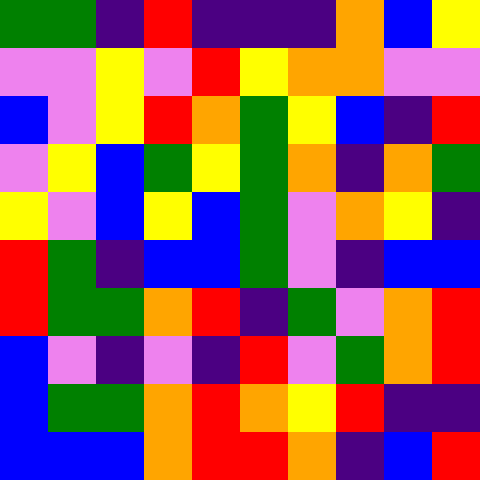[["green", "green", "indigo", "red", "indigo", "indigo", "indigo", "orange", "blue", "yellow"], ["violet", "violet", "yellow", "violet", "red", "yellow", "orange", "orange", "violet", "violet"], ["blue", "violet", "yellow", "red", "orange", "green", "yellow", "blue", "indigo", "red"], ["violet", "yellow", "blue", "green", "yellow", "green", "orange", "indigo", "orange", "green"], ["yellow", "violet", "blue", "yellow", "blue", "green", "violet", "orange", "yellow", "indigo"], ["red", "green", "indigo", "blue", "blue", "green", "violet", "indigo", "blue", "blue"], ["red", "green", "green", "orange", "red", "indigo", "green", "violet", "orange", "red"], ["blue", "violet", "indigo", "violet", "indigo", "red", "violet", "green", "orange", "red"], ["blue", "green", "green", "orange", "red", "orange", "yellow", "red", "indigo", "indigo"], ["blue", "blue", "blue", "orange", "red", "red", "orange", "indigo", "blue", "red"]]